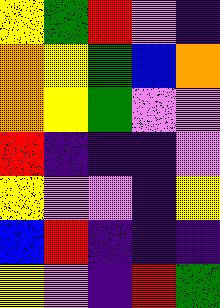[["yellow", "green", "red", "violet", "indigo"], ["orange", "yellow", "green", "blue", "orange"], ["orange", "yellow", "green", "violet", "violet"], ["red", "indigo", "indigo", "indigo", "violet"], ["yellow", "violet", "violet", "indigo", "yellow"], ["blue", "red", "indigo", "indigo", "indigo"], ["yellow", "violet", "indigo", "red", "green"]]